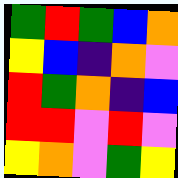[["green", "red", "green", "blue", "orange"], ["yellow", "blue", "indigo", "orange", "violet"], ["red", "green", "orange", "indigo", "blue"], ["red", "red", "violet", "red", "violet"], ["yellow", "orange", "violet", "green", "yellow"]]